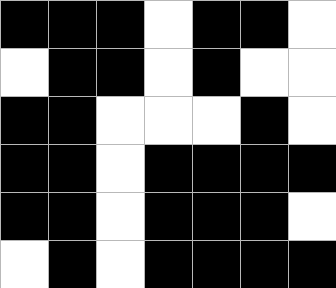[["black", "black", "black", "white", "black", "black", "white"], ["white", "black", "black", "white", "black", "white", "white"], ["black", "black", "white", "white", "white", "black", "white"], ["black", "black", "white", "black", "black", "black", "black"], ["black", "black", "white", "black", "black", "black", "white"], ["white", "black", "white", "black", "black", "black", "black"]]